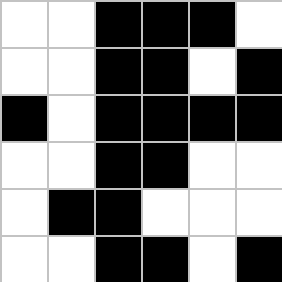[["white", "white", "black", "black", "black", "white"], ["white", "white", "black", "black", "white", "black"], ["black", "white", "black", "black", "black", "black"], ["white", "white", "black", "black", "white", "white"], ["white", "black", "black", "white", "white", "white"], ["white", "white", "black", "black", "white", "black"]]